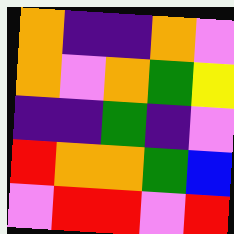[["orange", "indigo", "indigo", "orange", "violet"], ["orange", "violet", "orange", "green", "yellow"], ["indigo", "indigo", "green", "indigo", "violet"], ["red", "orange", "orange", "green", "blue"], ["violet", "red", "red", "violet", "red"]]